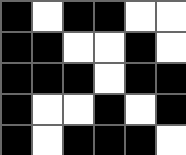[["black", "white", "black", "black", "white", "white"], ["black", "black", "white", "white", "black", "white"], ["black", "black", "black", "white", "black", "black"], ["black", "white", "white", "black", "white", "black"], ["black", "white", "black", "black", "black", "white"]]